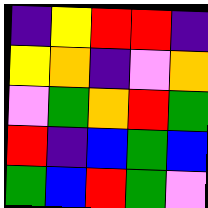[["indigo", "yellow", "red", "red", "indigo"], ["yellow", "orange", "indigo", "violet", "orange"], ["violet", "green", "orange", "red", "green"], ["red", "indigo", "blue", "green", "blue"], ["green", "blue", "red", "green", "violet"]]